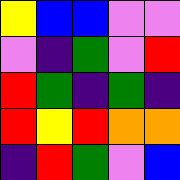[["yellow", "blue", "blue", "violet", "violet"], ["violet", "indigo", "green", "violet", "red"], ["red", "green", "indigo", "green", "indigo"], ["red", "yellow", "red", "orange", "orange"], ["indigo", "red", "green", "violet", "blue"]]